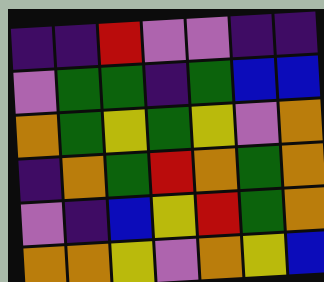[["indigo", "indigo", "red", "violet", "violet", "indigo", "indigo"], ["violet", "green", "green", "indigo", "green", "blue", "blue"], ["orange", "green", "yellow", "green", "yellow", "violet", "orange"], ["indigo", "orange", "green", "red", "orange", "green", "orange"], ["violet", "indigo", "blue", "yellow", "red", "green", "orange"], ["orange", "orange", "yellow", "violet", "orange", "yellow", "blue"]]